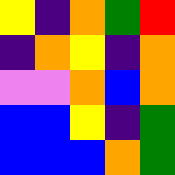[["yellow", "indigo", "orange", "green", "red"], ["indigo", "orange", "yellow", "indigo", "orange"], ["violet", "violet", "orange", "blue", "orange"], ["blue", "blue", "yellow", "indigo", "green"], ["blue", "blue", "blue", "orange", "green"]]